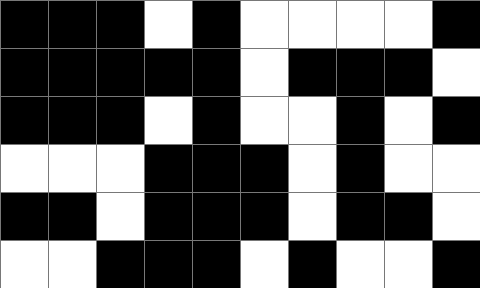[["black", "black", "black", "white", "black", "white", "white", "white", "white", "black"], ["black", "black", "black", "black", "black", "white", "black", "black", "black", "white"], ["black", "black", "black", "white", "black", "white", "white", "black", "white", "black"], ["white", "white", "white", "black", "black", "black", "white", "black", "white", "white"], ["black", "black", "white", "black", "black", "black", "white", "black", "black", "white"], ["white", "white", "black", "black", "black", "white", "black", "white", "white", "black"]]